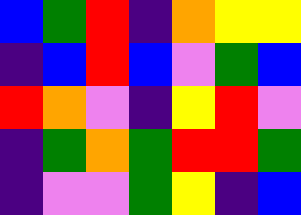[["blue", "green", "red", "indigo", "orange", "yellow", "yellow"], ["indigo", "blue", "red", "blue", "violet", "green", "blue"], ["red", "orange", "violet", "indigo", "yellow", "red", "violet"], ["indigo", "green", "orange", "green", "red", "red", "green"], ["indigo", "violet", "violet", "green", "yellow", "indigo", "blue"]]